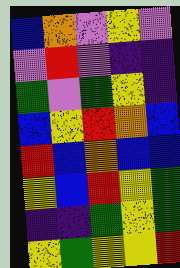[["blue", "orange", "violet", "yellow", "violet"], ["violet", "red", "violet", "indigo", "indigo"], ["green", "violet", "green", "yellow", "indigo"], ["blue", "yellow", "red", "orange", "blue"], ["red", "blue", "orange", "blue", "blue"], ["yellow", "blue", "red", "yellow", "green"], ["indigo", "indigo", "green", "yellow", "green"], ["yellow", "green", "yellow", "yellow", "red"]]